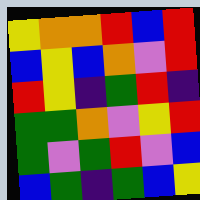[["yellow", "orange", "orange", "red", "blue", "red"], ["blue", "yellow", "blue", "orange", "violet", "red"], ["red", "yellow", "indigo", "green", "red", "indigo"], ["green", "green", "orange", "violet", "yellow", "red"], ["green", "violet", "green", "red", "violet", "blue"], ["blue", "green", "indigo", "green", "blue", "yellow"]]